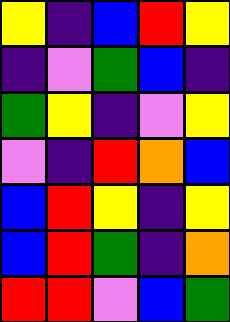[["yellow", "indigo", "blue", "red", "yellow"], ["indigo", "violet", "green", "blue", "indigo"], ["green", "yellow", "indigo", "violet", "yellow"], ["violet", "indigo", "red", "orange", "blue"], ["blue", "red", "yellow", "indigo", "yellow"], ["blue", "red", "green", "indigo", "orange"], ["red", "red", "violet", "blue", "green"]]